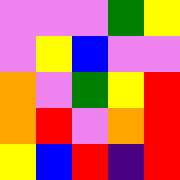[["violet", "violet", "violet", "green", "yellow"], ["violet", "yellow", "blue", "violet", "violet"], ["orange", "violet", "green", "yellow", "red"], ["orange", "red", "violet", "orange", "red"], ["yellow", "blue", "red", "indigo", "red"]]